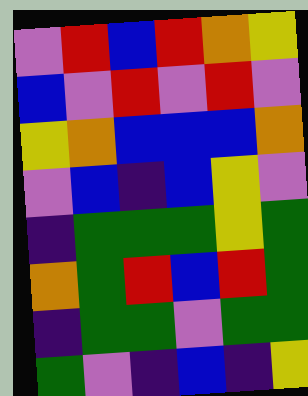[["violet", "red", "blue", "red", "orange", "yellow"], ["blue", "violet", "red", "violet", "red", "violet"], ["yellow", "orange", "blue", "blue", "blue", "orange"], ["violet", "blue", "indigo", "blue", "yellow", "violet"], ["indigo", "green", "green", "green", "yellow", "green"], ["orange", "green", "red", "blue", "red", "green"], ["indigo", "green", "green", "violet", "green", "green"], ["green", "violet", "indigo", "blue", "indigo", "yellow"]]